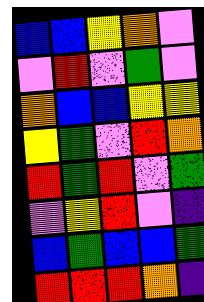[["blue", "blue", "yellow", "orange", "violet"], ["violet", "red", "violet", "green", "violet"], ["orange", "blue", "blue", "yellow", "yellow"], ["yellow", "green", "violet", "red", "orange"], ["red", "green", "red", "violet", "green"], ["violet", "yellow", "red", "violet", "indigo"], ["blue", "green", "blue", "blue", "green"], ["red", "red", "red", "orange", "indigo"]]